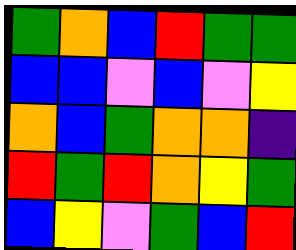[["green", "orange", "blue", "red", "green", "green"], ["blue", "blue", "violet", "blue", "violet", "yellow"], ["orange", "blue", "green", "orange", "orange", "indigo"], ["red", "green", "red", "orange", "yellow", "green"], ["blue", "yellow", "violet", "green", "blue", "red"]]